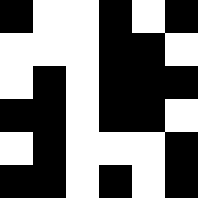[["black", "white", "white", "black", "white", "black"], ["white", "white", "white", "black", "black", "white"], ["white", "black", "white", "black", "black", "black"], ["black", "black", "white", "black", "black", "white"], ["white", "black", "white", "white", "white", "black"], ["black", "black", "white", "black", "white", "black"]]